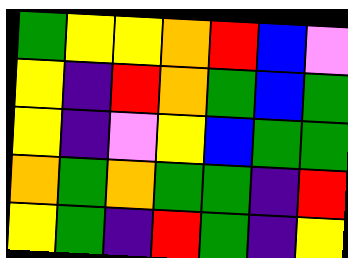[["green", "yellow", "yellow", "orange", "red", "blue", "violet"], ["yellow", "indigo", "red", "orange", "green", "blue", "green"], ["yellow", "indigo", "violet", "yellow", "blue", "green", "green"], ["orange", "green", "orange", "green", "green", "indigo", "red"], ["yellow", "green", "indigo", "red", "green", "indigo", "yellow"]]